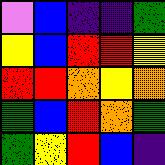[["violet", "blue", "indigo", "indigo", "green"], ["yellow", "blue", "red", "red", "yellow"], ["red", "red", "orange", "yellow", "orange"], ["green", "blue", "red", "orange", "green"], ["green", "yellow", "red", "blue", "indigo"]]